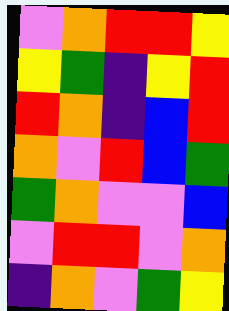[["violet", "orange", "red", "red", "yellow"], ["yellow", "green", "indigo", "yellow", "red"], ["red", "orange", "indigo", "blue", "red"], ["orange", "violet", "red", "blue", "green"], ["green", "orange", "violet", "violet", "blue"], ["violet", "red", "red", "violet", "orange"], ["indigo", "orange", "violet", "green", "yellow"]]